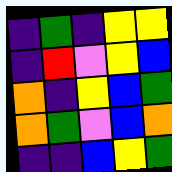[["indigo", "green", "indigo", "yellow", "yellow"], ["indigo", "red", "violet", "yellow", "blue"], ["orange", "indigo", "yellow", "blue", "green"], ["orange", "green", "violet", "blue", "orange"], ["indigo", "indigo", "blue", "yellow", "green"]]